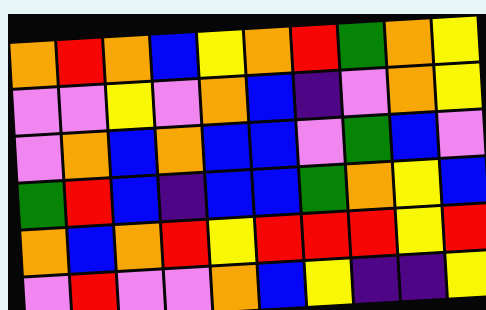[["orange", "red", "orange", "blue", "yellow", "orange", "red", "green", "orange", "yellow"], ["violet", "violet", "yellow", "violet", "orange", "blue", "indigo", "violet", "orange", "yellow"], ["violet", "orange", "blue", "orange", "blue", "blue", "violet", "green", "blue", "violet"], ["green", "red", "blue", "indigo", "blue", "blue", "green", "orange", "yellow", "blue"], ["orange", "blue", "orange", "red", "yellow", "red", "red", "red", "yellow", "red"], ["violet", "red", "violet", "violet", "orange", "blue", "yellow", "indigo", "indigo", "yellow"]]